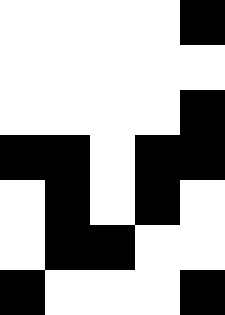[["white", "white", "white", "white", "black"], ["white", "white", "white", "white", "white"], ["white", "white", "white", "white", "black"], ["black", "black", "white", "black", "black"], ["white", "black", "white", "black", "white"], ["white", "black", "black", "white", "white"], ["black", "white", "white", "white", "black"]]